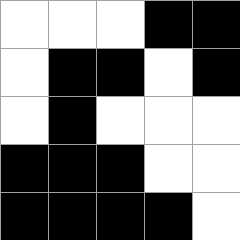[["white", "white", "white", "black", "black"], ["white", "black", "black", "white", "black"], ["white", "black", "white", "white", "white"], ["black", "black", "black", "white", "white"], ["black", "black", "black", "black", "white"]]